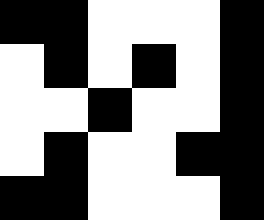[["black", "black", "white", "white", "white", "black"], ["white", "black", "white", "black", "white", "black"], ["white", "white", "black", "white", "white", "black"], ["white", "black", "white", "white", "black", "black"], ["black", "black", "white", "white", "white", "black"]]